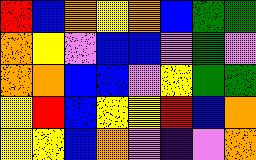[["red", "blue", "orange", "yellow", "orange", "blue", "green", "green"], ["orange", "yellow", "violet", "blue", "blue", "violet", "green", "violet"], ["orange", "orange", "blue", "blue", "violet", "yellow", "green", "green"], ["yellow", "red", "blue", "yellow", "yellow", "red", "blue", "orange"], ["yellow", "yellow", "blue", "orange", "violet", "indigo", "violet", "orange"]]